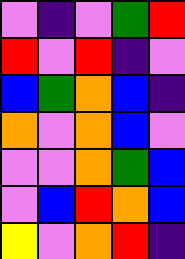[["violet", "indigo", "violet", "green", "red"], ["red", "violet", "red", "indigo", "violet"], ["blue", "green", "orange", "blue", "indigo"], ["orange", "violet", "orange", "blue", "violet"], ["violet", "violet", "orange", "green", "blue"], ["violet", "blue", "red", "orange", "blue"], ["yellow", "violet", "orange", "red", "indigo"]]